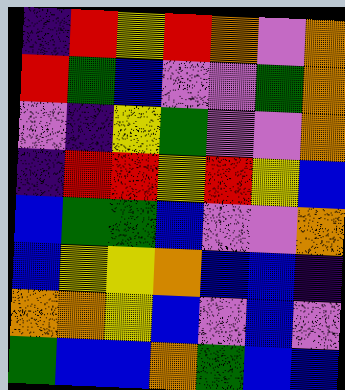[["indigo", "red", "yellow", "red", "orange", "violet", "orange"], ["red", "green", "blue", "violet", "violet", "green", "orange"], ["violet", "indigo", "yellow", "green", "violet", "violet", "orange"], ["indigo", "red", "red", "yellow", "red", "yellow", "blue"], ["blue", "green", "green", "blue", "violet", "violet", "orange"], ["blue", "yellow", "yellow", "orange", "blue", "blue", "indigo"], ["orange", "orange", "yellow", "blue", "violet", "blue", "violet"], ["green", "blue", "blue", "orange", "green", "blue", "blue"]]